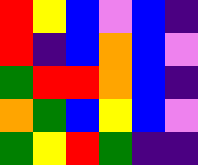[["red", "yellow", "blue", "violet", "blue", "indigo"], ["red", "indigo", "blue", "orange", "blue", "violet"], ["green", "red", "red", "orange", "blue", "indigo"], ["orange", "green", "blue", "yellow", "blue", "violet"], ["green", "yellow", "red", "green", "indigo", "indigo"]]